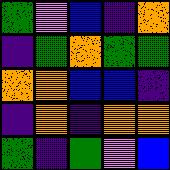[["green", "violet", "blue", "indigo", "orange"], ["indigo", "green", "orange", "green", "green"], ["orange", "orange", "blue", "blue", "indigo"], ["indigo", "orange", "indigo", "orange", "orange"], ["green", "indigo", "green", "violet", "blue"]]